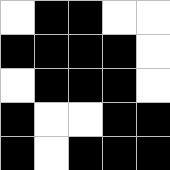[["white", "black", "black", "white", "white"], ["black", "black", "black", "black", "white"], ["white", "black", "black", "black", "white"], ["black", "white", "white", "black", "black"], ["black", "white", "black", "black", "black"]]